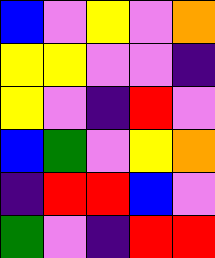[["blue", "violet", "yellow", "violet", "orange"], ["yellow", "yellow", "violet", "violet", "indigo"], ["yellow", "violet", "indigo", "red", "violet"], ["blue", "green", "violet", "yellow", "orange"], ["indigo", "red", "red", "blue", "violet"], ["green", "violet", "indigo", "red", "red"]]